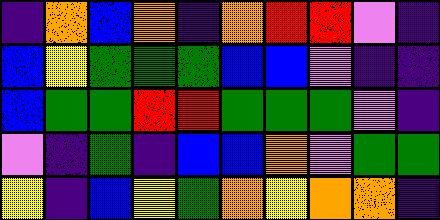[["indigo", "orange", "blue", "orange", "indigo", "orange", "red", "red", "violet", "indigo"], ["blue", "yellow", "green", "green", "green", "blue", "blue", "violet", "indigo", "indigo"], ["blue", "green", "green", "red", "red", "green", "green", "green", "violet", "indigo"], ["violet", "indigo", "green", "indigo", "blue", "blue", "orange", "violet", "green", "green"], ["yellow", "indigo", "blue", "yellow", "green", "orange", "yellow", "orange", "orange", "indigo"]]